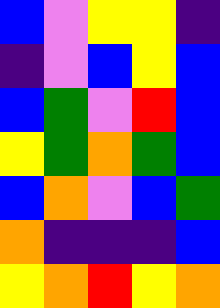[["blue", "violet", "yellow", "yellow", "indigo"], ["indigo", "violet", "blue", "yellow", "blue"], ["blue", "green", "violet", "red", "blue"], ["yellow", "green", "orange", "green", "blue"], ["blue", "orange", "violet", "blue", "green"], ["orange", "indigo", "indigo", "indigo", "blue"], ["yellow", "orange", "red", "yellow", "orange"]]